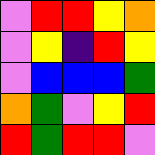[["violet", "red", "red", "yellow", "orange"], ["violet", "yellow", "indigo", "red", "yellow"], ["violet", "blue", "blue", "blue", "green"], ["orange", "green", "violet", "yellow", "red"], ["red", "green", "red", "red", "violet"]]